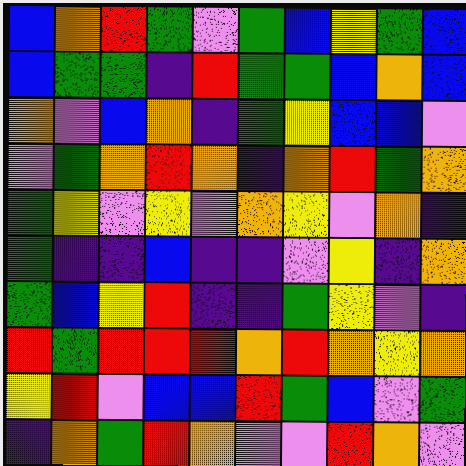[["blue", "orange", "red", "green", "violet", "green", "blue", "yellow", "green", "blue"], ["blue", "green", "green", "indigo", "red", "green", "green", "blue", "orange", "blue"], ["orange", "violet", "blue", "orange", "indigo", "green", "yellow", "blue", "blue", "violet"], ["violet", "green", "orange", "red", "orange", "indigo", "orange", "red", "green", "orange"], ["green", "yellow", "violet", "yellow", "violet", "orange", "yellow", "violet", "orange", "indigo"], ["green", "indigo", "indigo", "blue", "indigo", "indigo", "violet", "yellow", "indigo", "orange"], ["green", "blue", "yellow", "red", "indigo", "indigo", "green", "yellow", "violet", "indigo"], ["red", "green", "red", "red", "red", "orange", "red", "orange", "yellow", "orange"], ["yellow", "red", "violet", "blue", "blue", "red", "green", "blue", "violet", "green"], ["indigo", "orange", "green", "red", "orange", "violet", "violet", "red", "orange", "violet"]]